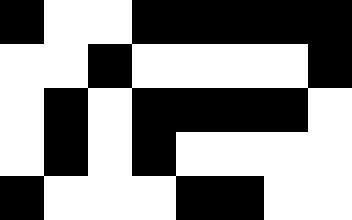[["black", "white", "white", "black", "black", "black", "black", "black"], ["white", "white", "black", "white", "white", "white", "white", "black"], ["white", "black", "white", "black", "black", "black", "black", "white"], ["white", "black", "white", "black", "white", "white", "white", "white"], ["black", "white", "white", "white", "black", "black", "white", "white"]]